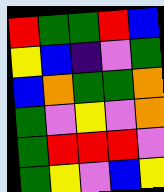[["red", "green", "green", "red", "blue"], ["yellow", "blue", "indigo", "violet", "green"], ["blue", "orange", "green", "green", "orange"], ["green", "violet", "yellow", "violet", "orange"], ["green", "red", "red", "red", "violet"], ["green", "yellow", "violet", "blue", "yellow"]]